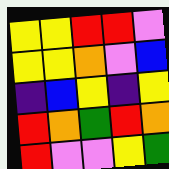[["yellow", "yellow", "red", "red", "violet"], ["yellow", "yellow", "orange", "violet", "blue"], ["indigo", "blue", "yellow", "indigo", "yellow"], ["red", "orange", "green", "red", "orange"], ["red", "violet", "violet", "yellow", "green"]]